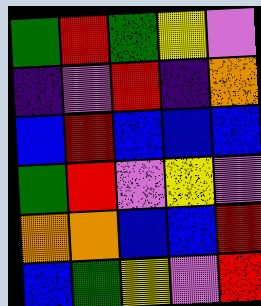[["green", "red", "green", "yellow", "violet"], ["indigo", "violet", "red", "indigo", "orange"], ["blue", "red", "blue", "blue", "blue"], ["green", "red", "violet", "yellow", "violet"], ["orange", "orange", "blue", "blue", "red"], ["blue", "green", "yellow", "violet", "red"]]